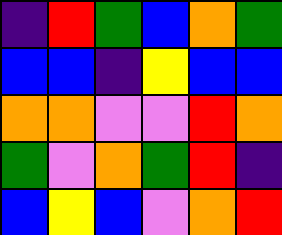[["indigo", "red", "green", "blue", "orange", "green"], ["blue", "blue", "indigo", "yellow", "blue", "blue"], ["orange", "orange", "violet", "violet", "red", "orange"], ["green", "violet", "orange", "green", "red", "indigo"], ["blue", "yellow", "blue", "violet", "orange", "red"]]